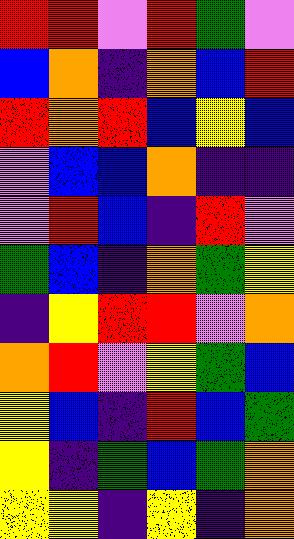[["red", "red", "violet", "red", "green", "violet"], ["blue", "orange", "indigo", "orange", "blue", "red"], ["red", "orange", "red", "blue", "yellow", "blue"], ["violet", "blue", "blue", "orange", "indigo", "indigo"], ["violet", "red", "blue", "indigo", "red", "violet"], ["green", "blue", "indigo", "orange", "green", "yellow"], ["indigo", "yellow", "red", "red", "violet", "orange"], ["orange", "red", "violet", "yellow", "green", "blue"], ["yellow", "blue", "indigo", "red", "blue", "green"], ["yellow", "indigo", "green", "blue", "green", "orange"], ["yellow", "yellow", "indigo", "yellow", "indigo", "orange"]]